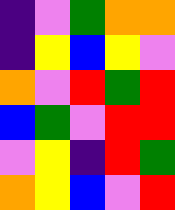[["indigo", "violet", "green", "orange", "orange"], ["indigo", "yellow", "blue", "yellow", "violet"], ["orange", "violet", "red", "green", "red"], ["blue", "green", "violet", "red", "red"], ["violet", "yellow", "indigo", "red", "green"], ["orange", "yellow", "blue", "violet", "red"]]